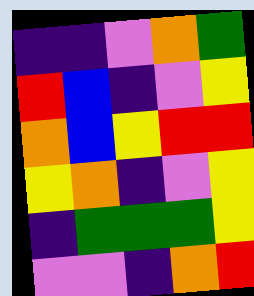[["indigo", "indigo", "violet", "orange", "green"], ["red", "blue", "indigo", "violet", "yellow"], ["orange", "blue", "yellow", "red", "red"], ["yellow", "orange", "indigo", "violet", "yellow"], ["indigo", "green", "green", "green", "yellow"], ["violet", "violet", "indigo", "orange", "red"]]